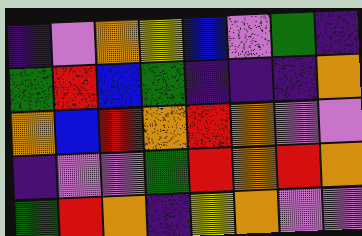[["indigo", "violet", "orange", "yellow", "blue", "violet", "green", "indigo"], ["green", "red", "blue", "green", "indigo", "indigo", "indigo", "orange"], ["orange", "blue", "red", "orange", "red", "orange", "violet", "violet"], ["indigo", "violet", "violet", "green", "red", "orange", "red", "orange"], ["green", "red", "orange", "indigo", "yellow", "orange", "violet", "violet"]]